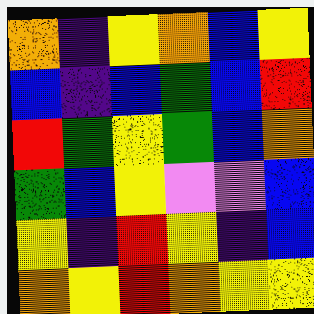[["orange", "indigo", "yellow", "orange", "blue", "yellow"], ["blue", "indigo", "blue", "green", "blue", "red"], ["red", "green", "yellow", "green", "blue", "orange"], ["green", "blue", "yellow", "violet", "violet", "blue"], ["yellow", "indigo", "red", "yellow", "indigo", "blue"], ["orange", "yellow", "red", "orange", "yellow", "yellow"]]